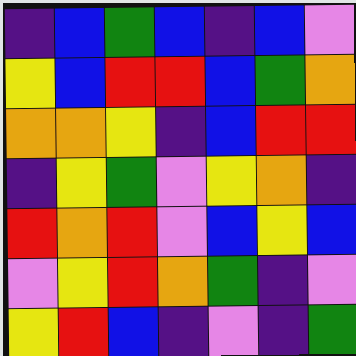[["indigo", "blue", "green", "blue", "indigo", "blue", "violet"], ["yellow", "blue", "red", "red", "blue", "green", "orange"], ["orange", "orange", "yellow", "indigo", "blue", "red", "red"], ["indigo", "yellow", "green", "violet", "yellow", "orange", "indigo"], ["red", "orange", "red", "violet", "blue", "yellow", "blue"], ["violet", "yellow", "red", "orange", "green", "indigo", "violet"], ["yellow", "red", "blue", "indigo", "violet", "indigo", "green"]]